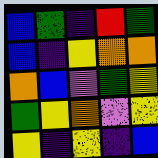[["blue", "green", "indigo", "red", "green"], ["blue", "indigo", "yellow", "orange", "orange"], ["orange", "blue", "violet", "green", "yellow"], ["green", "yellow", "orange", "violet", "yellow"], ["yellow", "indigo", "yellow", "indigo", "blue"]]